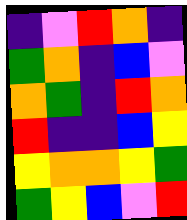[["indigo", "violet", "red", "orange", "indigo"], ["green", "orange", "indigo", "blue", "violet"], ["orange", "green", "indigo", "red", "orange"], ["red", "indigo", "indigo", "blue", "yellow"], ["yellow", "orange", "orange", "yellow", "green"], ["green", "yellow", "blue", "violet", "red"]]